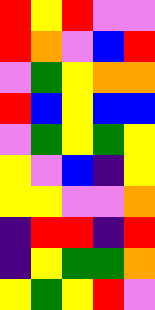[["red", "yellow", "red", "violet", "violet"], ["red", "orange", "violet", "blue", "red"], ["violet", "green", "yellow", "orange", "orange"], ["red", "blue", "yellow", "blue", "blue"], ["violet", "green", "yellow", "green", "yellow"], ["yellow", "violet", "blue", "indigo", "yellow"], ["yellow", "yellow", "violet", "violet", "orange"], ["indigo", "red", "red", "indigo", "red"], ["indigo", "yellow", "green", "green", "orange"], ["yellow", "green", "yellow", "red", "violet"]]